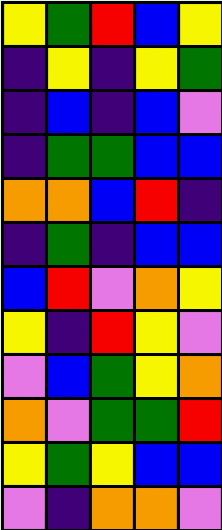[["yellow", "green", "red", "blue", "yellow"], ["indigo", "yellow", "indigo", "yellow", "green"], ["indigo", "blue", "indigo", "blue", "violet"], ["indigo", "green", "green", "blue", "blue"], ["orange", "orange", "blue", "red", "indigo"], ["indigo", "green", "indigo", "blue", "blue"], ["blue", "red", "violet", "orange", "yellow"], ["yellow", "indigo", "red", "yellow", "violet"], ["violet", "blue", "green", "yellow", "orange"], ["orange", "violet", "green", "green", "red"], ["yellow", "green", "yellow", "blue", "blue"], ["violet", "indigo", "orange", "orange", "violet"]]